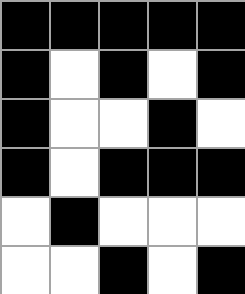[["black", "black", "black", "black", "black"], ["black", "white", "black", "white", "black"], ["black", "white", "white", "black", "white"], ["black", "white", "black", "black", "black"], ["white", "black", "white", "white", "white"], ["white", "white", "black", "white", "black"]]